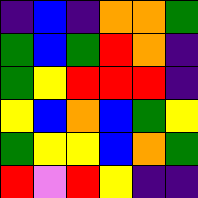[["indigo", "blue", "indigo", "orange", "orange", "green"], ["green", "blue", "green", "red", "orange", "indigo"], ["green", "yellow", "red", "red", "red", "indigo"], ["yellow", "blue", "orange", "blue", "green", "yellow"], ["green", "yellow", "yellow", "blue", "orange", "green"], ["red", "violet", "red", "yellow", "indigo", "indigo"]]